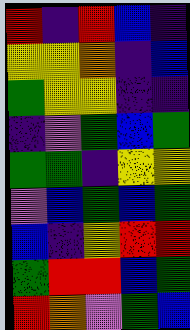[["red", "indigo", "red", "blue", "indigo"], ["yellow", "yellow", "orange", "indigo", "blue"], ["green", "yellow", "yellow", "indigo", "indigo"], ["indigo", "violet", "green", "blue", "green"], ["green", "green", "indigo", "yellow", "yellow"], ["violet", "blue", "green", "blue", "green"], ["blue", "indigo", "yellow", "red", "red"], ["green", "red", "red", "blue", "green"], ["red", "orange", "violet", "green", "blue"]]